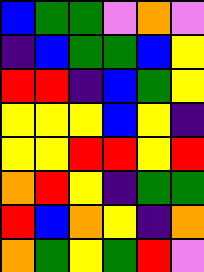[["blue", "green", "green", "violet", "orange", "violet"], ["indigo", "blue", "green", "green", "blue", "yellow"], ["red", "red", "indigo", "blue", "green", "yellow"], ["yellow", "yellow", "yellow", "blue", "yellow", "indigo"], ["yellow", "yellow", "red", "red", "yellow", "red"], ["orange", "red", "yellow", "indigo", "green", "green"], ["red", "blue", "orange", "yellow", "indigo", "orange"], ["orange", "green", "yellow", "green", "red", "violet"]]